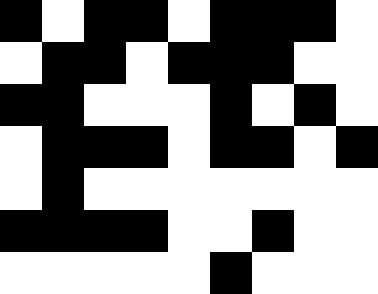[["black", "white", "black", "black", "white", "black", "black", "black", "white"], ["white", "black", "black", "white", "black", "black", "black", "white", "white"], ["black", "black", "white", "white", "white", "black", "white", "black", "white"], ["white", "black", "black", "black", "white", "black", "black", "white", "black"], ["white", "black", "white", "white", "white", "white", "white", "white", "white"], ["black", "black", "black", "black", "white", "white", "black", "white", "white"], ["white", "white", "white", "white", "white", "black", "white", "white", "white"]]